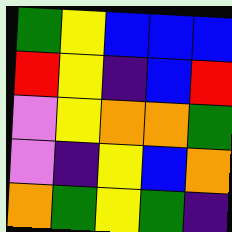[["green", "yellow", "blue", "blue", "blue"], ["red", "yellow", "indigo", "blue", "red"], ["violet", "yellow", "orange", "orange", "green"], ["violet", "indigo", "yellow", "blue", "orange"], ["orange", "green", "yellow", "green", "indigo"]]